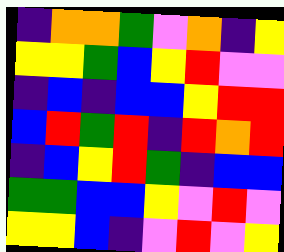[["indigo", "orange", "orange", "green", "violet", "orange", "indigo", "yellow"], ["yellow", "yellow", "green", "blue", "yellow", "red", "violet", "violet"], ["indigo", "blue", "indigo", "blue", "blue", "yellow", "red", "red"], ["blue", "red", "green", "red", "indigo", "red", "orange", "red"], ["indigo", "blue", "yellow", "red", "green", "indigo", "blue", "blue"], ["green", "green", "blue", "blue", "yellow", "violet", "red", "violet"], ["yellow", "yellow", "blue", "indigo", "violet", "red", "violet", "yellow"]]